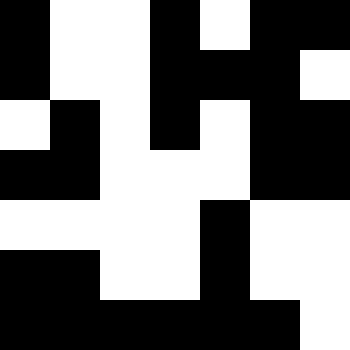[["black", "white", "white", "black", "white", "black", "black"], ["black", "white", "white", "black", "black", "black", "white"], ["white", "black", "white", "black", "white", "black", "black"], ["black", "black", "white", "white", "white", "black", "black"], ["white", "white", "white", "white", "black", "white", "white"], ["black", "black", "white", "white", "black", "white", "white"], ["black", "black", "black", "black", "black", "black", "white"]]